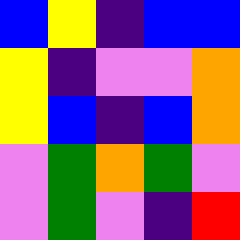[["blue", "yellow", "indigo", "blue", "blue"], ["yellow", "indigo", "violet", "violet", "orange"], ["yellow", "blue", "indigo", "blue", "orange"], ["violet", "green", "orange", "green", "violet"], ["violet", "green", "violet", "indigo", "red"]]